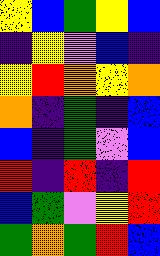[["yellow", "blue", "green", "yellow", "blue"], ["indigo", "yellow", "violet", "blue", "indigo"], ["yellow", "red", "orange", "yellow", "orange"], ["orange", "indigo", "green", "indigo", "blue"], ["blue", "indigo", "green", "violet", "blue"], ["red", "indigo", "red", "indigo", "red"], ["blue", "green", "violet", "yellow", "red"], ["green", "orange", "green", "red", "blue"]]